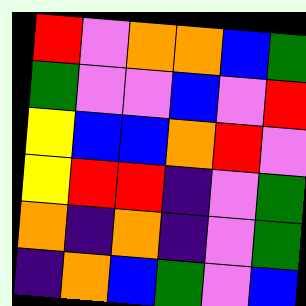[["red", "violet", "orange", "orange", "blue", "green"], ["green", "violet", "violet", "blue", "violet", "red"], ["yellow", "blue", "blue", "orange", "red", "violet"], ["yellow", "red", "red", "indigo", "violet", "green"], ["orange", "indigo", "orange", "indigo", "violet", "green"], ["indigo", "orange", "blue", "green", "violet", "blue"]]